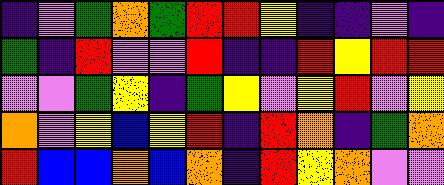[["indigo", "violet", "green", "orange", "green", "red", "red", "yellow", "indigo", "indigo", "violet", "indigo"], ["green", "indigo", "red", "violet", "violet", "red", "indigo", "indigo", "red", "yellow", "red", "red"], ["violet", "violet", "green", "yellow", "indigo", "green", "yellow", "violet", "yellow", "red", "violet", "yellow"], ["orange", "violet", "yellow", "blue", "yellow", "red", "indigo", "red", "orange", "indigo", "green", "orange"], ["red", "blue", "blue", "orange", "blue", "orange", "indigo", "red", "yellow", "orange", "violet", "violet"]]